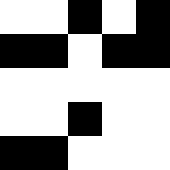[["white", "white", "black", "white", "black"], ["black", "black", "white", "black", "black"], ["white", "white", "white", "white", "white"], ["white", "white", "black", "white", "white"], ["black", "black", "white", "white", "white"]]